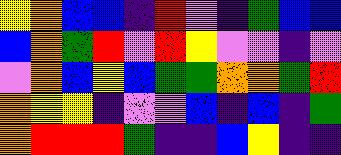[["yellow", "orange", "blue", "blue", "indigo", "red", "violet", "indigo", "green", "blue", "blue"], ["blue", "orange", "green", "red", "violet", "red", "yellow", "violet", "violet", "indigo", "violet"], ["violet", "orange", "blue", "yellow", "blue", "green", "green", "orange", "orange", "green", "red"], ["orange", "yellow", "yellow", "indigo", "violet", "violet", "blue", "indigo", "blue", "indigo", "green"], ["orange", "red", "red", "red", "green", "indigo", "indigo", "blue", "yellow", "indigo", "indigo"]]